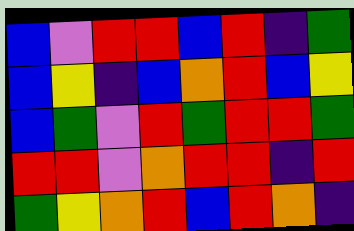[["blue", "violet", "red", "red", "blue", "red", "indigo", "green"], ["blue", "yellow", "indigo", "blue", "orange", "red", "blue", "yellow"], ["blue", "green", "violet", "red", "green", "red", "red", "green"], ["red", "red", "violet", "orange", "red", "red", "indigo", "red"], ["green", "yellow", "orange", "red", "blue", "red", "orange", "indigo"]]